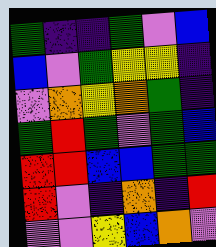[["green", "indigo", "indigo", "green", "violet", "blue"], ["blue", "violet", "green", "yellow", "yellow", "indigo"], ["violet", "orange", "yellow", "orange", "green", "indigo"], ["green", "red", "green", "violet", "green", "blue"], ["red", "red", "blue", "blue", "green", "green"], ["red", "violet", "indigo", "orange", "indigo", "red"], ["violet", "violet", "yellow", "blue", "orange", "violet"]]